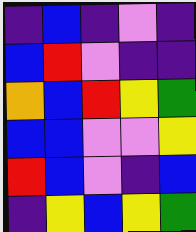[["indigo", "blue", "indigo", "violet", "indigo"], ["blue", "red", "violet", "indigo", "indigo"], ["orange", "blue", "red", "yellow", "green"], ["blue", "blue", "violet", "violet", "yellow"], ["red", "blue", "violet", "indigo", "blue"], ["indigo", "yellow", "blue", "yellow", "green"]]